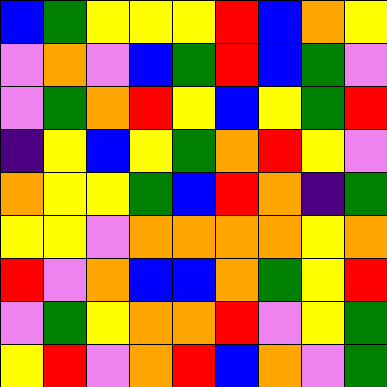[["blue", "green", "yellow", "yellow", "yellow", "red", "blue", "orange", "yellow"], ["violet", "orange", "violet", "blue", "green", "red", "blue", "green", "violet"], ["violet", "green", "orange", "red", "yellow", "blue", "yellow", "green", "red"], ["indigo", "yellow", "blue", "yellow", "green", "orange", "red", "yellow", "violet"], ["orange", "yellow", "yellow", "green", "blue", "red", "orange", "indigo", "green"], ["yellow", "yellow", "violet", "orange", "orange", "orange", "orange", "yellow", "orange"], ["red", "violet", "orange", "blue", "blue", "orange", "green", "yellow", "red"], ["violet", "green", "yellow", "orange", "orange", "red", "violet", "yellow", "green"], ["yellow", "red", "violet", "orange", "red", "blue", "orange", "violet", "green"]]